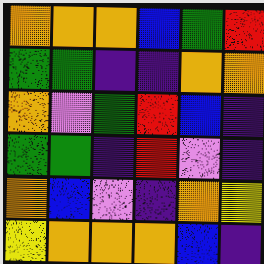[["orange", "orange", "orange", "blue", "green", "red"], ["green", "green", "indigo", "indigo", "orange", "orange"], ["orange", "violet", "green", "red", "blue", "indigo"], ["green", "green", "indigo", "red", "violet", "indigo"], ["orange", "blue", "violet", "indigo", "orange", "yellow"], ["yellow", "orange", "orange", "orange", "blue", "indigo"]]